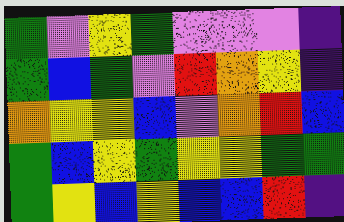[["green", "violet", "yellow", "green", "violet", "violet", "violet", "indigo"], ["green", "blue", "green", "violet", "red", "orange", "yellow", "indigo"], ["orange", "yellow", "yellow", "blue", "violet", "orange", "red", "blue"], ["green", "blue", "yellow", "green", "yellow", "yellow", "green", "green"], ["green", "yellow", "blue", "yellow", "blue", "blue", "red", "indigo"]]